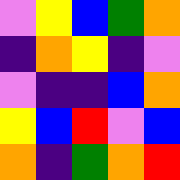[["violet", "yellow", "blue", "green", "orange"], ["indigo", "orange", "yellow", "indigo", "violet"], ["violet", "indigo", "indigo", "blue", "orange"], ["yellow", "blue", "red", "violet", "blue"], ["orange", "indigo", "green", "orange", "red"]]